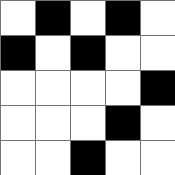[["white", "black", "white", "black", "white"], ["black", "white", "black", "white", "white"], ["white", "white", "white", "white", "black"], ["white", "white", "white", "black", "white"], ["white", "white", "black", "white", "white"]]